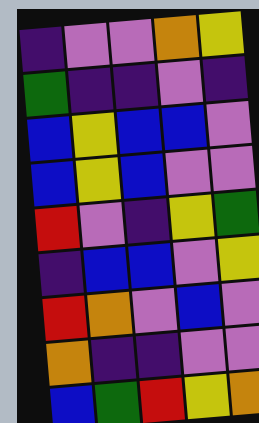[["indigo", "violet", "violet", "orange", "yellow"], ["green", "indigo", "indigo", "violet", "indigo"], ["blue", "yellow", "blue", "blue", "violet"], ["blue", "yellow", "blue", "violet", "violet"], ["red", "violet", "indigo", "yellow", "green"], ["indigo", "blue", "blue", "violet", "yellow"], ["red", "orange", "violet", "blue", "violet"], ["orange", "indigo", "indigo", "violet", "violet"], ["blue", "green", "red", "yellow", "orange"]]